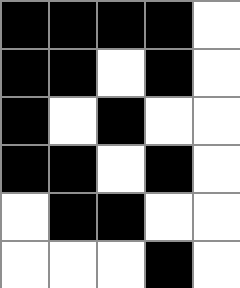[["black", "black", "black", "black", "white"], ["black", "black", "white", "black", "white"], ["black", "white", "black", "white", "white"], ["black", "black", "white", "black", "white"], ["white", "black", "black", "white", "white"], ["white", "white", "white", "black", "white"]]